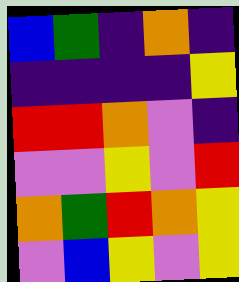[["blue", "green", "indigo", "orange", "indigo"], ["indigo", "indigo", "indigo", "indigo", "yellow"], ["red", "red", "orange", "violet", "indigo"], ["violet", "violet", "yellow", "violet", "red"], ["orange", "green", "red", "orange", "yellow"], ["violet", "blue", "yellow", "violet", "yellow"]]